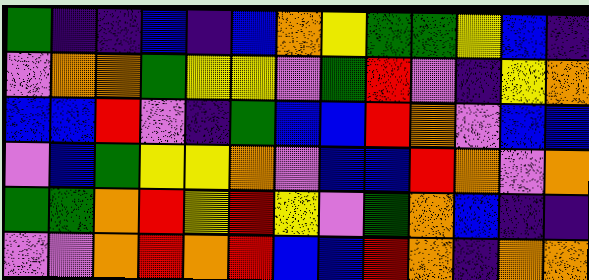[["green", "indigo", "indigo", "blue", "indigo", "blue", "orange", "yellow", "green", "green", "yellow", "blue", "indigo"], ["violet", "orange", "orange", "green", "yellow", "yellow", "violet", "green", "red", "violet", "indigo", "yellow", "orange"], ["blue", "blue", "red", "violet", "indigo", "green", "blue", "blue", "red", "orange", "violet", "blue", "blue"], ["violet", "blue", "green", "yellow", "yellow", "orange", "violet", "blue", "blue", "red", "orange", "violet", "orange"], ["green", "green", "orange", "red", "yellow", "red", "yellow", "violet", "green", "orange", "blue", "indigo", "indigo"], ["violet", "violet", "orange", "red", "orange", "red", "blue", "blue", "red", "orange", "indigo", "orange", "orange"]]